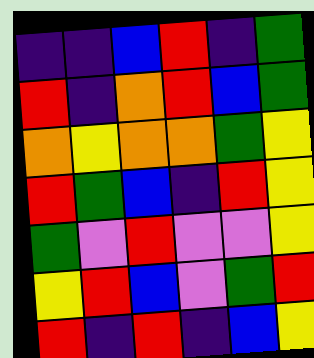[["indigo", "indigo", "blue", "red", "indigo", "green"], ["red", "indigo", "orange", "red", "blue", "green"], ["orange", "yellow", "orange", "orange", "green", "yellow"], ["red", "green", "blue", "indigo", "red", "yellow"], ["green", "violet", "red", "violet", "violet", "yellow"], ["yellow", "red", "blue", "violet", "green", "red"], ["red", "indigo", "red", "indigo", "blue", "yellow"]]